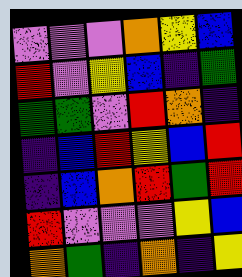[["violet", "violet", "violet", "orange", "yellow", "blue"], ["red", "violet", "yellow", "blue", "indigo", "green"], ["green", "green", "violet", "red", "orange", "indigo"], ["indigo", "blue", "red", "yellow", "blue", "red"], ["indigo", "blue", "orange", "red", "green", "red"], ["red", "violet", "violet", "violet", "yellow", "blue"], ["orange", "green", "indigo", "orange", "indigo", "yellow"]]